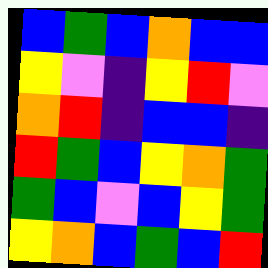[["blue", "green", "blue", "orange", "blue", "blue"], ["yellow", "violet", "indigo", "yellow", "red", "violet"], ["orange", "red", "indigo", "blue", "blue", "indigo"], ["red", "green", "blue", "yellow", "orange", "green"], ["green", "blue", "violet", "blue", "yellow", "green"], ["yellow", "orange", "blue", "green", "blue", "red"]]